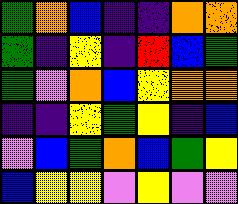[["green", "orange", "blue", "indigo", "indigo", "orange", "orange"], ["green", "indigo", "yellow", "indigo", "red", "blue", "green"], ["green", "violet", "orange", "blue", "yellow", "orange", "orange"], ["indigo", "indigo", "yellow", "green", "yellow", "indigo", "blue"], ["violet", "blue", "green", "orange", "blue", "green", "yellow"], ["blue", "yellow", "yellow", "violet", "yellow", "violet", "violet"]]